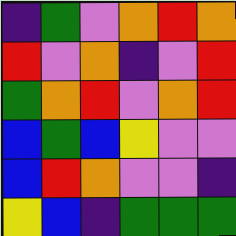[["indigo", "green", "violet", "orange", "red", "orange"], ["red", "violet", "orange", "indigo", "violet", "red"], ["green", "orange", "red", "violet", "orange", "red"], ["blue", "green", "blue", "yellow", "violet", "violet"], ["blue", "red", "orange", "violet", "violet", "indigo"], ["yellow", "blue", "indigo", "green", "green", "green"]]